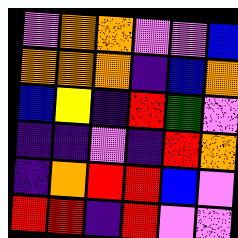[["violet", "orange", "orange", "violet", "violet", "blue"], ["orange", "orange", "orange", "indigo", "blue", "orange"], ["blue", "yellow", "indigo", "red", "green", "violet"], ["indigo", "indigo", "violet", "indigo", "red", "orange"], ["indigo", "orange", "red", "red", "blue", "violet"], ["red", "red", "indigo", "red", "violet", "violet"]]